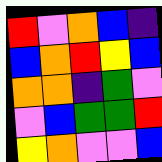[["red", "violet", "orange", "blue", "indigo"], ["blue", "orange", "red", "yellow", "blue"], ["orange", "orange", "indigo", "green", "violet"], ["violet", "blue", "green", "green", "red"], ["yellow", "orange", "violet", "violet", "blue"]]